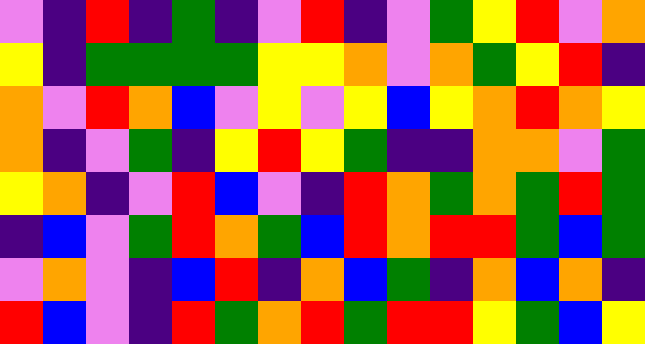[["violet", "indigo", "red", "indigo", "green", "indigo", "violet", "red", "indigo", "violet", "green", "yellow", "red", "violet", "orange"], ["yellow", "indigo", "green", "green", "green", "green", "yellow", "yellow", "orange", "violet", "orange", "green", "yellow", "red", "indigo"], ["orange", "violet", "red", "orange", "blue", "violet", "yellow", "violet", "yellow", "blue", "yellow", "orange", "red", "orange", "yellow"], ["orange", "indigo", "violet", "green", "indigo", "yellow", "red", "yellow", "green", "indigo", "indigo", "orange", "orange", "violet", "green"], ["yellow", "orange", "indigo", "violet", "red", "blue", "violet", "indigo", "red", "orange", "green", "orange", "green", "red", "green"], ["indigo", "blue", "violet", "green", "red", "orange", "green", "blue", "red", "orange", "red", "red", "green", "blue", "green"], ["violet", "orange", "violet", "indigo", "blue", "red", "indigo", "orange", "blue", "green", "indigo", "orange", "blue", "orange", "indigo"], ["red", "blue", "violet", "indigo", "red", "green", "orange", "red", "green", "red", "red", "yellow", "green", "blue", "yellow"]]